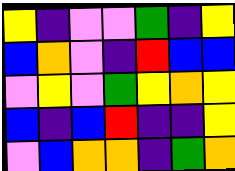[["yellow", "indigo", "violet", "violet", "green", "indigo", "yellow"], ["blue", "orange", "violet", "indigo", "red", "blue", "blue"], ["violet", "yellow", "violet", "green", "yellow", "orange", "yellow"], ["blue", "indigo", "blue", "red", "indigo", "indigo", "yellow"], ["violet", "blue", "orange", "orange", "indigo", "green", "orange"]]